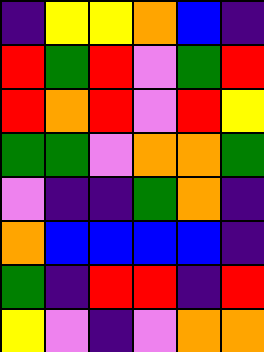[["indigo", "yellow", "yellow", "orange", "blue", "indigo"], ["red", "green", "red", "violet", "green", "red"], ["red", "orange", "red", "violet", "red", "yellow"], ["green", "green", "violet", "orange", "orange", "green"], ["violet", "indigo", "indigo", "green", "orange", "indigo"], ["orange", "blue", "blue", "blue", "blue", "indigo"], ["green", "indigo", "red", "red", "indigo", "red"], ["yellow", "violet", "indigo", "violet", "orange", "orange"]]